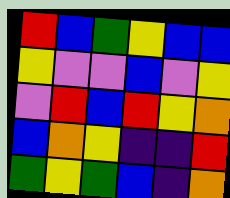[["red", "blue", "green", "yellow", "blue", "blue"], ["yellow", "violet", "violet", "blue", "violet", "yellow"], ["violet", "red", "blue", "red", "yellow", "orange"], ["blue", "orange", "yellow", "indigo", "indigo", "red"], ["green", "yellow", "green", "blue", "indigo", "orange"]]